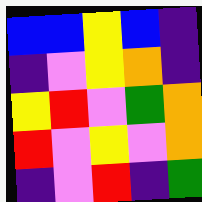[["blue", "blue", "yellow", "blue", "indigo"], ["indigo", "violet", "yellow", "orange", "indigo"], ["yellow", "red", "violet", "green", "orange"], ["red", "violet", "yellow", "violet", "orange"], ["indigo", "violet", "red", "indigo", "green"]]